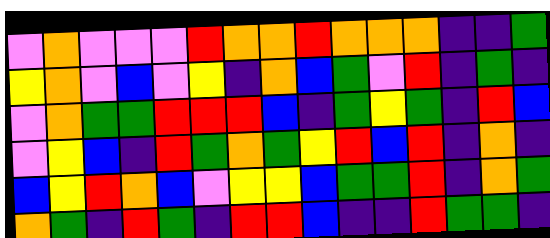[["violet", "orange", "violet", "violet", "violet", "red", "orange", "orange", "red", "orange", "orange", "orange", "indigo", "indigo", "green"], ["yellow", "orange", "violet", "blue", "violet", "yellow", "indigo", "orange", "blue", "green", "violet", "red", "indigo", "green", "indigo"], ["violet", "orange", "green", "green", "red", "red", "red", "blue", "indigo", "green", "yellow", "green", "indigo", "red", "blue"], ["violet", "yellow", "blue", "indigo", "red", "green", "orange", "green", "yellow", "red", "blue", "red", "indigo", "orange", "indigo"], ["blue", "yellow", "red", "orange", "blue", "violet", "yellow", "yellow", "blue", "green", "green", "red", "indigo", "orange", "green"], ["orange", "green", "indigo", "red", "green", "indigo", "red", "red", "blue", "indigo", "indigo", "red", "green", "green", "indigo"]]